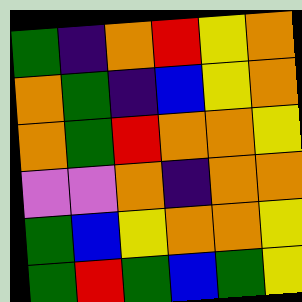[["green", "indigo", "orange", "red", "yellow", "orange"], ["orange", "green", "indigo", "blue", "yellow", "orange"], ["orange", "green", "red", "orange", "orange", "yellow"], ["violet", "violet", "orange", "indigo", "orange", "orange"], ["green", "blue", "yellow", "orange", "orange", "yellow"], ["green", "red", "green", "blue", "green", "yellow"]]